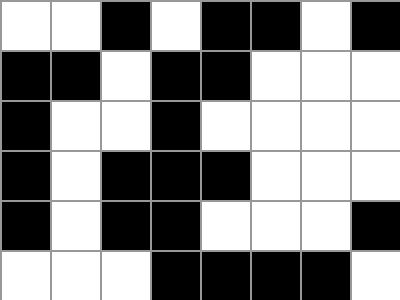[["white", "white", "black", "white", "black", "black", "white", "black"], ["black", "black", "white", "black", "black", "white", "white", "white"], ["black", "white", "white", "black", "white", "white", "white", "white"], ["black", "white", "black", "black", "black", "white", "white", "white"], ["black", "white", "black", "black", "white", "white", "white", "black"], ["white", "white", "white", "black", "black", "black", "black", "white"]]